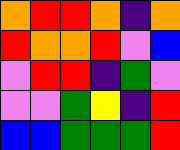[["orange", "red", "red", "orange", "indigo", "orange"], ["red", "orange", "orange", "red", "violet", "blue"], ["violet", "red", "red", "indigo", "green", "violet"], ["violet", "violet", "green", "yellow", "indigo", "red"], ["blue", "blue", "green", "green", "green", "red"]]